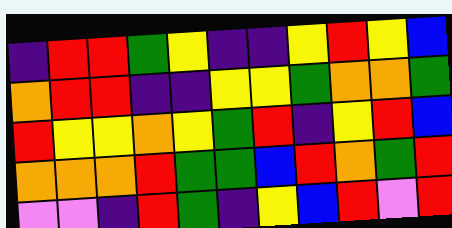[["indigo", "red", "red", "green", "yellow", "indigo", "indigo", "yellow", "red", "yellow", "blue"], ["orange", "red", "red", "indigo", "indigo", "yellow", "yellow", "green", "orange", "orange", "green"], ["red", "yellow", "yellow", "orange", "yellow", "green", "red", "indigo", "yellow", "red", "blue"], ["orange", "orange", "orange", "red", "green", "green", "blue", "red", "orange", "green", "red"], ["violet", "violet", "indigo", "red", "green", "indigo", "yellow", "blue", "red", "violet", "red"]]